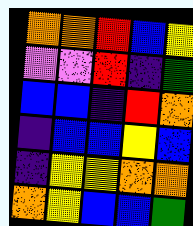[["orange", "orange", "red", "blue", "yellow"], ["violet", "violet", "red", "indigo", "green"], ["blue", "blue", "indigo", "red", "orange"], ["indigo", "blue", "blue", "yellow", "blue"], ["indigo", "yellow", "yellow", "orange", "orange"], ["orange", "yellow", "blue", "blue", "green"]]